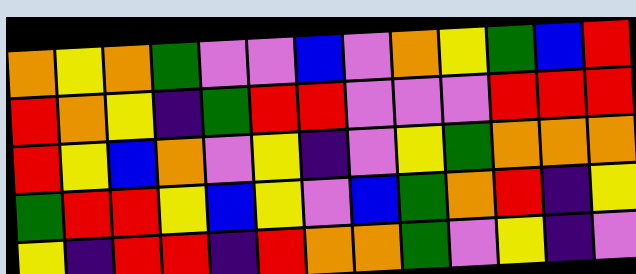[["orange", "yellow", "orange", "green", "violet", "violet", "blue", "violet", "orange", "yellow", "green", "blue", "red"], ["red", "orange", "yellow", "indigo", "green", "red", "red", "violet", "violet", "violet", "red", "red", "red"], ["red", "yellow", "blue", "orange", "violet", "yellow", "indigo", "violet", "yellow", "green", "orange", "orange", "orange"], ["green", "red", "red", "yellow", "blue", "yellow", "violet", "blue", "green", "orange", "red", "indigo", "yellow"], ["yellow", "indigo", "red", "red", "indigo", "red", "orange", "orange", "green", "violet", "yellow", "indigo", "violet"]]